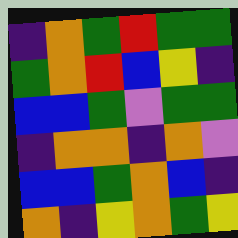[["indigo", "orange", "green", "red", "green", "green"], ["green", "orange", "red", "blue", "yellow", "indigo"], ["blue", "blue", "green", "violet", "green", "green"], ["indigo", "orange", "orange", "indigo", "orange", "violet"], ["blue", "blue", "green", "orange", "blue", "indigo"], ["orange", "indigo", "yellow", "orange", "green", "yellow"]]